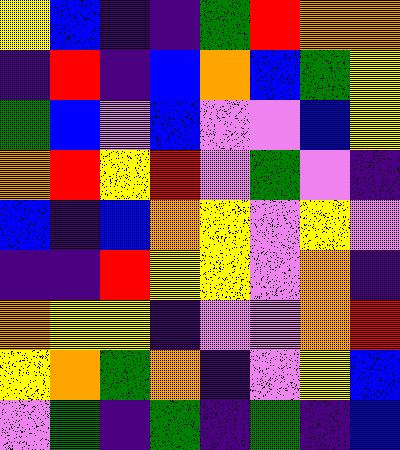[["yellow", "blue", "indigo", "indigo", "green", "red", "orange", "orange"], ["indigo", "red", "indigo", "blue", "orange", "blue", "green", "yellow"], ["green", "blue", "violet", "blue", "violet", "violet", "blue", "yellow"], ["orange", "red", "yellow", "red", "violet", "green", "violet", "indigo"], ["blue", "indigo", "blue", "orange", "yellow", "violet", "yellow", "violet"], ["indigo", "indigo", "red", "yellow", "yellow", "violet", "orange", "indigo"], ["orange", "yellow", "yellow", "indigo", "violet", "violet", "orange", "red"], ["yellow", "orange", "green", "orange", "indigo", "violet", "yellow", "blue"], ["violet", "green", "indigo", "green", "indigo", "green", "indigo", "blue"]]